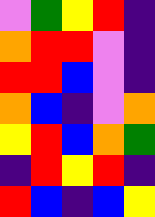[["violet", "green", "yellow", "red", "indigo"], ["orange", "red", "red", "violet", "indigo"], ["red", "red", "blue", "violet", "indigo"], ["orange", "blue", "indigo", "violet", "orange"], ["yellow", "red", "blue", "orange", "green"], ["indigo", "red", "yellow", "red", "indigo"], ["red", "blue", "indigo", "blue", "yellow"]]